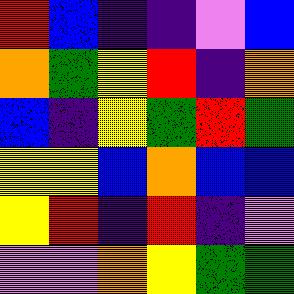[["red", "blue", "indigo", "indigo", "violet", "blue"], ["orange", "green", "yellow", "red", "indigo", "orange"], ["blue", "indigo", "yellow", "green", "red", "green"], ["yellow", "yellow", "blue", "orange", "blue", "blue"], ["yellow", "red", "indigo", "red", "indigo", "violet"], ["violet", "violet", "orange", "yellow", "green", "green"]]